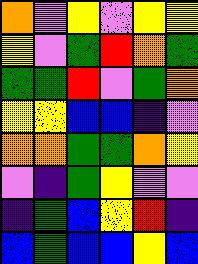[["orange", "violet", "yellow", "violet", "yellow", "yellow"], ["yellow", "violet", "green", "red", "orange", "green"], ["green", "green", "red", "violet", "green", "orange"], ["yellow", "yellow", "blue", "blue", "indigo", "violet"], ["orange", "orange", "green", "green", "orange", "yellow"], ["violet", "indigo", "green", "yellow", "violet", "violet"], ["indigo", "green", "blue", "yellow", "red", "indigo"], ["blue", "green", "blue", "blue", "yellow", "blue"]]